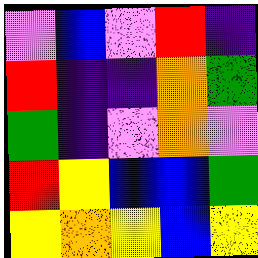[["violet", "blue", "violet", "red", "indigo"], ["red", "indigo", "indigo", "orange", "green"], ["green", "indigo", "violet", "orange", "violet"], ["red", "yellow", "blue", "blue", "green"], ["yellow", "orange", "yellow", "blue", "yellow"]]